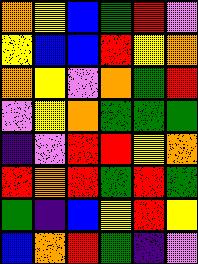[["orange", "yellow", "blue", "green", "red", "violet"], ["yellow", "blue", "blue", "red", "yellow", "orange"], ["orange", "yellow", "violet", "orange", "green", "red"], ["violet", "yellow", "orange", "green", "green", "green"], ["indigo", "violet", "red", "red", "yellow", "orange"], ["red", "orange", "red", "green", "red", "green"], ["green", "indigo", "blue", "yellow", "red", "yellow"], ["blue", "orange", "red", "green", "indigo", "violet"]]